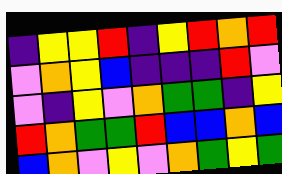[["indigo", "yellow", "yellow", "red", "indigo", "yellow", "red", "orange", "red"], ["violet", "orange", "yellow", "blue", "indigo", "indigo", "indigo", "red", "violet"], ["violet", "indigo", "yellow", "violet", "orange", "green", "green", "indigo", "yellow"], ["red", "orange", "green", "green", "red", "blue", "blue", "orange", "blue"], ["blue", "orange", "violet", "yellow", "violet", "orange", "green", "yellow", "green"]]